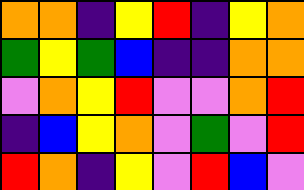[["orange", "orange", "indigo", "yellow", "red", "indigo", "yellow", "orange"], ["green", "yellow", "green", "blue", "indigo", "indigo", "orange", "orange"], ["violet", "orange", "yellow", "red", "violet", "violet", "orange", "red"], ["indigo", "blue", "yellow", "orange", "violet", "green", "violet", "red"], ["red", "orange", "indigo", "yellow", "violet", "red", "blue", "violet"]]